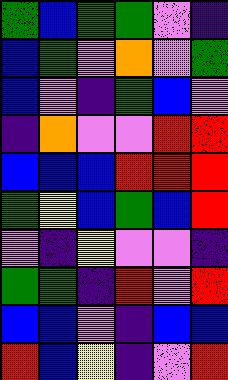[["green", "blue", "green", "green", "violet", "indigo"], ["blue", "green", "violet", "orange", "violet", "green"], ["blue", "violet", "indigo", "green", "blue", "violet"], ["indigo", "orange", "violet", "violet", "red", "red"], ["blue", "blue", "blue", "red", "red", "red"], ["green", "yellow", "blue", "green", "blue", "red"], ["violet", "indigo", "yellow", "violet", "violet", "indigo"], ["green", "green", "indigo", "red", "violet", "red"], ["blue", "blue", "violet", "indigo", "blue", "blue"], ["red", "blue", "yellow", "indigo", "violet", "red"]]